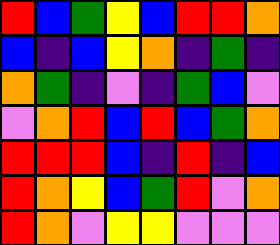[["red", "blue", "green", "yellow", "blue", "red", "red", "orange"], ["blue", "indigo", "blue", "yellow", "orange", "indigo", "green", "indigo"], ["orange", "green", "indigo", "violet", "indigo", "green", "blue", "violet"], ["violet", "orange", "red", "blue", "red", "blue", "green", "orange"], ["red", "red", "red", "blue", "indigo", "red", "indigo", "blue"], ["red", "orange", "yellow", "blue", "green", "red", "violet", "orange"], ["red", "orange", "violet", "yellow", "yellow", "violet", "violet", "violet"]]